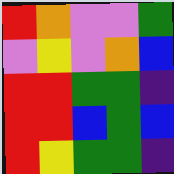[["red", "orange", "violet", "violet", "green"], ["violet", "yellow", "violet", "orange", "blue"], ["red", "red", "green", "green", "indigo"], ["red", "red", "blue", "green", "blue"], ["red", "yellow", "green", "green", "indigo"]]